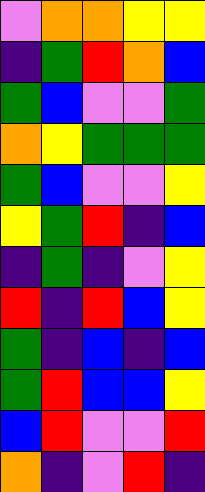[["violet", "orange", "orange", "yellow", "yellow"], ["indigo", "green", "red", "orange", "blue"], ["green", "blue", "violet", "violet", "green"], ["orange", "yellow", "green", "green", "green"], ["green", "blue", "violet", "violet", "yellow"], ["yellow", "green", "red", "indigo", "blue"], ["indigo", "green", "indigo", "violet", "yellow"], ["red", "indigo", "red", "blue", "yellow"], ["green", "indigo", "blue", "indigo", "blue"], ["green", "red", "blue", "blue", "yellow"], ["blue", "red", "violet", "violet", "red"], ["orange", "indigo", "violet", "red", "indigo"]]